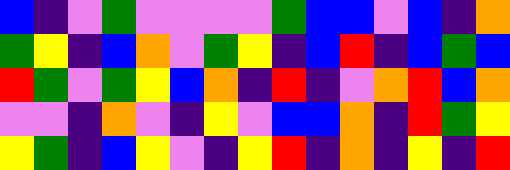[["blue", "indigo", "violet", "green", "violet", "violet", "violet", "violet", "green", "blue", "blue", "violet", "blue", "indigo", "orange"], ["green", "yellow", "indigo", "blue", "orange", "violet", "green", "yellow", "indigo", "blue", "red", "indigo", "blue", "green", "blue"], ["red", "green", "violet", "green", "yellow", "blue", "orange", "indigo", "red", "indigo", "violet", "orange", "red", "blue", "orange"], ["violet", "violet", "indigo", "orange", "violet", "indigo", "yellow", "violet", "blue", "blue", "orange", "indigo", "red", "green", "yellow"], ["yellow", "green", "indigo", "blue", "yellow", "violet", "indigo", "yellow", "red", "indigo", "orange", "indigo", "yellow", "indigo", "red"]]